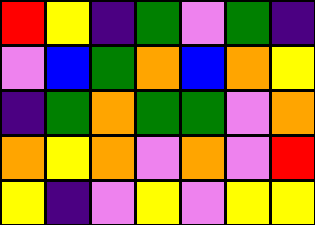[["red", "yellow", "indigo", "green", "violet", "green", "indigo"], ["violet", "blue", "green", "orange", "blue", "orange", "yellow"], ["indigo", "green", "orange", "green", "green", "violet", "orange"], ["orange", "yellow", "orange", "violet", "orange", "violet", "red"], ["yellow", "indigo", "violet", "yellow", "violet", "yellow", "yellow"]]